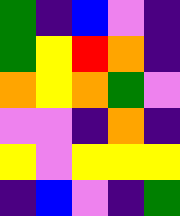[["green", "indigo", "blue", "violet", "indigo"], ["green", "yellow", "red", "orange", "indigo"], ["orange", "yellow", "orange", "green", "violet"], ["violet", "violet", "indigo", "orange", "indigo"], ["yellow", "violet", "yellow", "yellow", "yellow"], ["indigo", "blue", "violet", "indigo", "green"]]